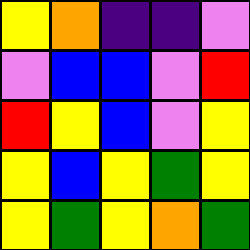[["yellow", "orange", "indigo", "indigo", "violet"], ["violet", "blue", "blue", "violet", "red"], ["red", "yellow", "blue", "violet", "yellow"], ["yellow", "blue", "yellow", "green", "yellow"], ["yellow", "green", "yellow", "orange", "green"]]